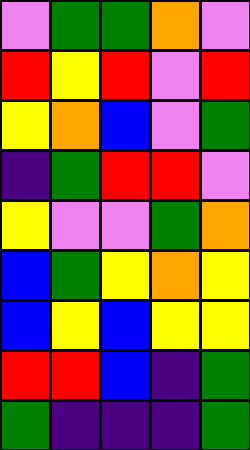[["violet", "green", "green", "orange", "violet"], ["red", "yellow", "red", "violet", "red"], ["yellow", "orange", "blue", "violet", "green"], ["indigo", "green", "red", "red", "violet"], ["yellow", "violet", "violet", "green", "orange"], ["blue", "green", "yellow", "orange", "yellow"], ["blue", "yellow", "blue", "yellow", "yellow"], ["red", "red", "blue", "indigo", "green"], ["green", "indigo", "indigo", "indigo", "green"]]